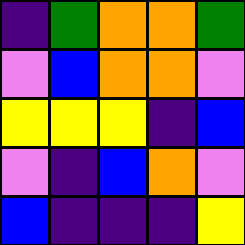[["indigo", "green", "orange", "orange", "green"], ["violet", "blue", "orange", "orange", "violet"], ["yellow", "yellow", "yellow", "indigo", "blue"], ["violet", "indigo", "blue", "orange", "violet"], ["blue", "indigo", "indigo", "indigo", "yellow"]]